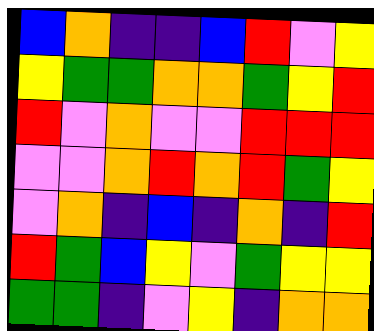[["blue", "orange", "indigo", "indigo", "blue", "red", "violet", "yellow"], ["yellow", "green", "green", "orange", "orange", "green", "yellow", "red"], ["red", "violet", "orange", "violet", "violet", "red", "red", "red"], ["violet", "violet", "orange", "red", "orange", "red", "green", "yellow"], ["violet", "orange", "indigo", "blue", "indigo", "orange", "indigo", "red"], ["red", "green", "blue", "yellow", "violet", "green", "yellow", "yellow"], ["green", "green", "indigo", "violet", "yellow", "indigo", "orange", "orange"]]